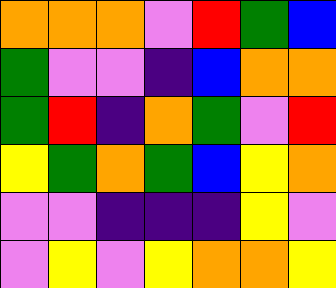[["orange", "orange", "orange", "violet", "red", "green", "blue"], ["green", "violet", "violet", "indigo", "blue", "orange", "orange"], ["green", "red", "indigo", "orange", "green", "violet", "red"], ["yellow", "green", "orange", "green", "blue", "yellow", "orange"], ["violet", "violet", "indigo", "indigo", "indigo", "yellow", "violet"], ["violet", "yellow", "violet", "yellow", "orange", "orange", "yellow"]]